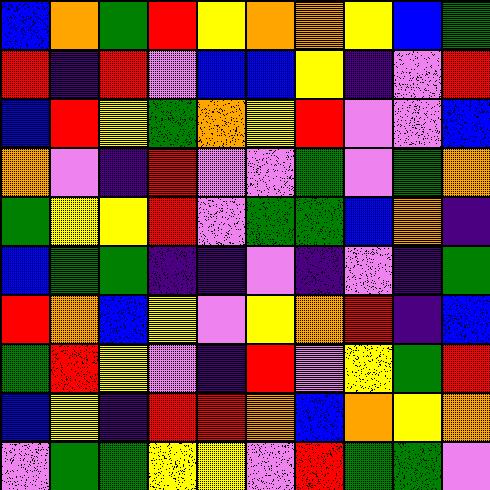[["blue", "orange", "green", "red", "yellow", "orange", "orange", "yellow", "blue", "green"], ["red", "indigo", "red", "violet", "blue", "blue", "yellow", "indigo", "violet", "red"], ["blue", "red", "yellow", "green", "orange", "yellow", "red", "violet", "violet", "blue"], ["orange", "violet", "indigo", "red", "violet", "violet", "green", "violet", "green", "orange"], ["green", "yellow", "yellow", "red", "violet", "green", "green", "blue", "orange", "indigo"], ["blue", "green", "green", "indigo", "indigo", "violet", "indigo", "violet", "indigo", "green"], ["red", "orange", "blue", "yellow", "violet", "yellow", "orange", "red", "indigo", "blue"], ["green", "red", "yellow", "violet", "indigo", "red", "violet", "yellow", "green", "red"], ["blue", "yellow", "indigo", "red", "red", "orange", "blue", "orange", "yellow", "orange"], ["violet", "green", "green", "yellow", "yellow", "violet", "red", "green", "green", "violet"]]